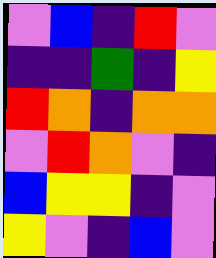[["violet", "blue", "indigo", "red", "violet"], ["indigo", "indigo", "green", "indigo", "yellow"], ["red", "orange", "indigo", "orange", "orange"], ["violet", "red", "orange", "violet", "indigo"], ["blue", "yellow", "yellow", "indigo", "violet"], ["yellow", "violet", "indigo", "blue", "violet"]]